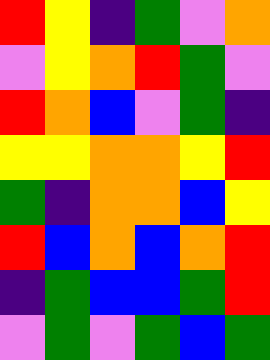[["red", "yellow", "indigo", "green", "violet", "orange"], ["violet", "yellow", "orange", "red", "green", "violet"], ["red", "orange", "blue", "violet", "green", "indigo"], ["yellow", "yellow", "orange", "orange", "yellow", "red"], ["green", "indigo", "orange", "orange", "blue", "yellow"], ["red", "blue", "orange", "blue", "orange", "red"], ["indigo", "green", "blue", "blue", "green", "red"], ["violet", "green", "violet", "green", "blue", "green"]]